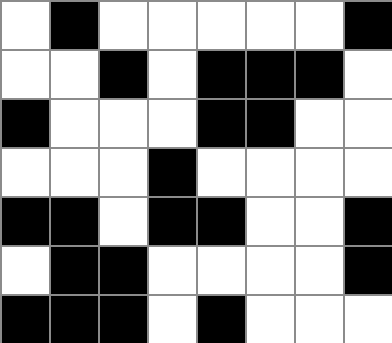[["white", "black", "white", "white", "white", "white", "white", "black"], ["white", "white", "black", "white", "black", "black", "black", "white"], ["black", "white", "white", "white", "black", "black", "white", "white"], ["white", "white", "white", "black", "white", "white", "white", "white"], ["black", "black", "white", "black", "black", "white", "white", "black"], ["white", "black", "black", "white", "white", "white", "white", "black"], ["black", "black", "black", "white", "black", "white", "white", "white"]]